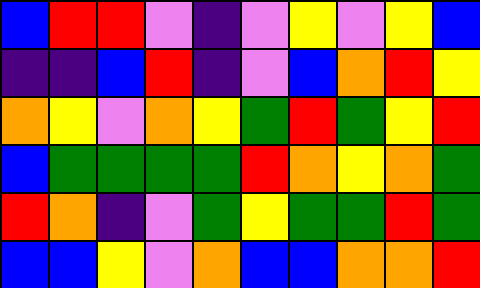[["blue", "red", "red", "violet", "indigo", "violet", "yellow", "violet", "yellow", "blue"], ["indigo", "indigo", "blue", "red", "indigo", "violet", "blue", "orange", "red", "yellow"], ["orange", "yellow", "violet", "orange", "yellow", "green", "red", "green", "yellow", "red"], ["blue", "green", "green", "green", "green", "red", "orange", "yellow", "orange", "green"], ["red", "orange", "indigo", "violet", "green", "yellow", "green", "green", "red", "green"], ["blue", "blue", "yellow", "violet", "orange", "blue", "blue", "orange", "orange", "red"]]